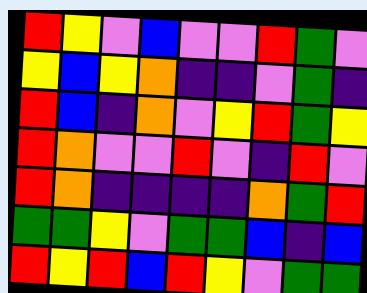[["red", "yellow", "violet", "blue", "violet", "violet", "red", "green", "violet"], ["yellow", "blue", "yellow", "orange", "indigo", "indigo", "violet", "green", "indigo"], ["red", "blue", "indigo", "orange", "violet", "yellow", "red", "green", "yellow"], ["red", "orange", "violet", "violet", "red", "violet", "indigo", "red", "violet"], ["red", "orange", "indigo", "indigo", "indigo", "indigo", "orange", "green", "red"], ["green", "green", "yellow", "violet", "green", "green", "blue", "indigo", "blue"], ["red", "yellow", "red", "blue", "red", "yellow", "violet", "green", "green"]]